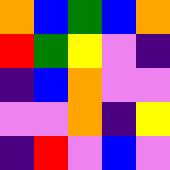[["orange", "blue", "green", "blue", "orange"], ["red", "green", "yellow", "violet", "indigo"], ["indigo", "blue", "orange", "violet", "violet"], ["violet", "violet", "orange", "indigo", "yellow"], ["indigo", "red", "violet", "blue", "violet"]]